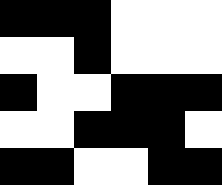[["black", "black", "black", "white", "white", "white"], ["white", "white", "black", "white", "white", "white"], ["black", "white", "white", "black", "black", "black"], ["white", "white", "black", "black", "black", "white"], ["black", "black", "white", "white", "black", "black"]]